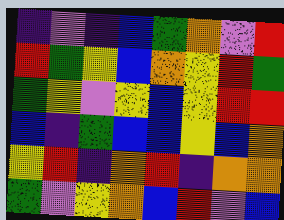[["indigo", "violet", "indigo", "blue", "green", "orange", "violet", "red"], ["red", "green", "yellow", "blue", "orange", "yellow", "red", "green"], ["green", "yellow", "violet", "yellow", "blue", "yellow", "red", "red"], ["blue", "indigo", "green", "blue", "blue", "yellow", "blue", "orange"], ["yellow", "red", "indigo", "orange", "red", "indigo", "orange", "orange"], ["green", "violet", "yellow", "orange", "blue", "red", "violet", "blue"]]